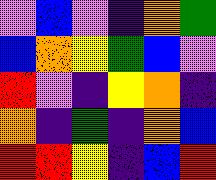[["violet", "blue", "violet", "indigo", "orange", "green"], ["blue", "orange", "yellow", "green", "blue", "violet"], ["red", "violet", "indigo", "yellow", "orange", "indigo"], ["orange", "indigo", "green", "indigo", "orange", "blue"], ["red", "red", "yellow", "indigo", "blue", "red"]]